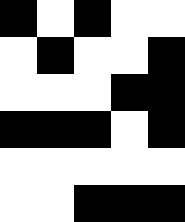[["black", "white", "black", "white", "white"], ["white", "black", "white", "white", "black"], ["white", "white", "white", "black", "black"], ["black", "black", "black", "white", "black"], ["white", "white", "white", "white", "white"], ["white", "white", "black", "black", "black"]]